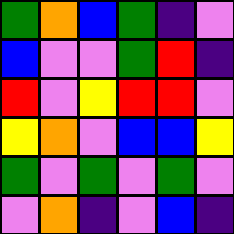[["green", "orange", "blue", "green", "indigo", "violet"], ["blue", "violet", "violet", "green", "red", "indigo"], ["red", "violet", "yellow", "red", "red", "violet"], ["yellow", "orange", "violet", "blue", "blue", "yellow"], ["green", "violet", "green", "violet", "green", "violet"], ["violet", "orange", "indigo", "violet", "blue", "indigo"]]